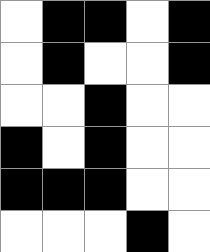[["white", "black", "black", "white", "black"], ["white", "black", "white", "white", "black"], ["white", "white", "black", "white", "white"], ["black", "white", "black", "white", "white"], ["black", "black", "black", "white", "white"], ["white", "white", "white", "black", "white"]]